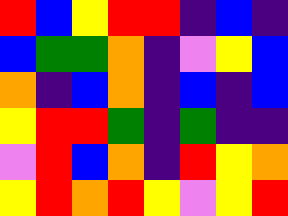[["red", "blue", "yellow", "red", "red", "indigo", "blue", "indigo"], ["blue", "green", "green", "orange", "indigo", "violet", "yellow", "blue"], ["orange", "indigo", "blue", "orange", "indigo", "blue", "indigo", "blue"], ["yellow", "red", "red", "green", "indigo", "green", "indigo", "indigo"], ["violet", "red", "blue", "orange", "indigo", "red", "yellow", "orange"], ["yellow", "red", "orange", "red", "yellow", "violet", "yellow", "red"]]